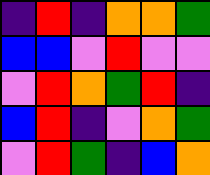[["indigo", "red", "indigo", "orange", "orange", "green"], ["blue", "blue", "violet", "red", "violet", "violet"], ["violet", "red", "orange", "green", "red", "indigo"], ["blue", "red", "indigo", "violet", "orange", "green"], ["violet", "red", "green", "indigo", "blue", "orange"]]